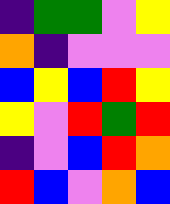[["indigo", "green", "green", "violet", "yellow"], ["orange", "indigo", "violet", "violet", "violet"], ["blue", "yellow", "blue", "red", "yellow"], ["yellow", "violet", "red", "green", "red"], ["indigo", "violet", "blue", "red", "orange"], ["red", "blue", "violet", "orange", "blue"]]